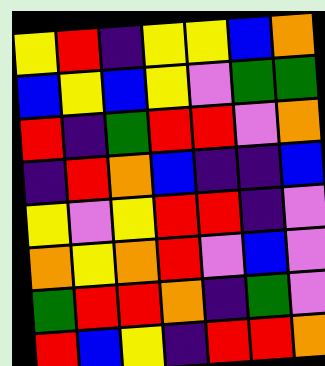[["yellow", "red", "indigo", "yellow", "yellow", "blue", "orange"], ["blue", "yellow", "blue", "yellow", "violet", "green", "green"], ["red", "indigo", "green", "red", "red", "violet", "orange"], ["indigo", "red", "orange", "blue", "indigo", "indigo", "blue"], ["yellow", "violet", "yellow", "red", "red", "indigo", "violet"], ["orange", "yellow", "orange", "red", "violet", "blue", "violet"], ["green", "red", "red", "orange", "indigo", "green", "violet"], ["red", "blue", "yellow", "indigo", "red", "red", "orange"]]